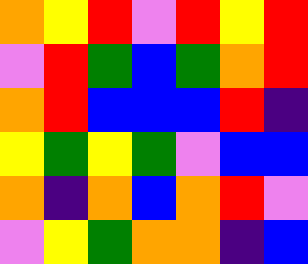[["orange", "yellow", "red", "violet", "red", "yellow", "red"], ["violet", "red", "green", "blue", "green", "orange", "red"], ["orange", "red", "blue", "blue", "blue", "red", "indigo"], ["yellow", "green", "yellow", "green", "violet", "blue", "blue"], ["orange", "indigo", "orange", "blue", "orange", "red", "violet"], ["violet", "yellow", "green", "orange", "orange", "indigo", "blue"]]